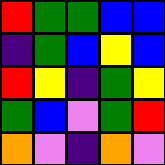[["red", "green", "green", "blue", "blue"], ["indigo", "green", "blue", "yellow", "blue"], ["red", "yellow", "indigo", "green", "yellow"], ["green", "blue", "violet", "green", "red"], ["orange", "violet", "indigo", "orange", "violet"]]